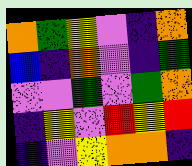[["orange", "green", "yellow", "violet", "indigo", "orange"], ["blue", "indigo", "orange", "violet", "indigo", "green"], ["violet", "violet", "green", "violet", "green", "orange"], ["indigo", "yellow", "violet", "red", "yellow", "red"], ["indigo", "violet", "yellow", "orange", "orange", "indigo"]]